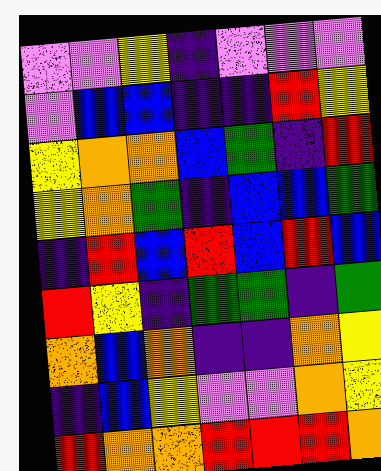[["violet", "violet", "yellow", "indigo", "violet", "violet", "violet"], ["violet", "blue", "blue", "indigo", "indigo", "red", "yellow"], ["yellow", "orange", "orange", "blue", "green", "indigo", "red"], ["yellow", "orange", "green", "indigo", "blue", "blue", "green"], ["indigo", "red", "blue", "red", "blue", "red", "blue"], ["red", "yellow", "indigo", "green", "green", "indigo", "green"], ["orange", "blue", "orange", "indigo", "indigo", "orange", "yellow"], ["indigo", "blue", "yellow", "violet", "violet", "orange", "yellow"], ["red", "orange", "orange", "red", "red", "red", "orange"]]